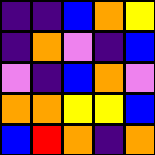[["indigo", "indigo", "blue", "orange", "yellow"], ["indigo", "orange", "violet", "indigo", "blue"], ["violet", "indigo", "blue", "orange", "violet"], ["orange", "orange", "yellow", "yellow", "blue"], ["blue", "red", "orange", "indigo", "orange"]]